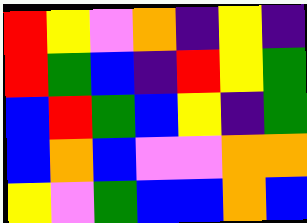[["red", "yellow", "violet", "orange", "indigo", "yellow", "indigo"], ["red", "green", "blue", "indigo", "red", "yellow", "green"], ["blue", "red", "green", "blue", "yellow", "indigo", "green"], ["blue", "orange", "blue", "violet", "violet", "orange", "orange"], ["yellow", "violet", "green", "blue", "blue", "orange", "blue"]]